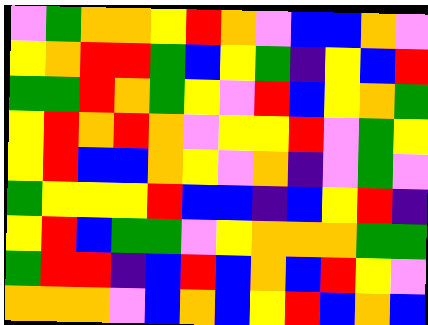[["violet", "green", "orange", "orange", "yellow", "red", "orange", "violet", "blue", "blue", "orange", "violet"], ["yellow", "orange", "red", "red", "green", "blue", "yellow", "green", "indigo", "yellow", "blue", "red"], ["green", "green", "red", "orange", "green", "yellow", "violet", "red", "blue", "yellow", "orange", "green"], ["yellow", "red", "orange", "red", "orange", "violet", "yellow", "yellow", "red", "violet", "green", "yellow"], ["yellow", "red", "blue", "blue", "orange", "yellow", "violet", "orange", "indigo", "violet", "green", "violet"], ["green", "yellow", "yellow", "yellow", "red", "blue", "blue", "indigo", "blue", "yellow", "red", "indigo"], ["yellow", "red", "blue", "green", "green", "violet", "yellow", "orange", "orange", "orange", "green", "green"], ["green", "red", "red", "indigo", "blue", "red", "blue", "orange", "blue", "red", "yellow", "violet"], ["orange", "orange", "orange", "violet", "blue", "orange", "blue", "yellow", "red", "blue", "orange", "blue"]]